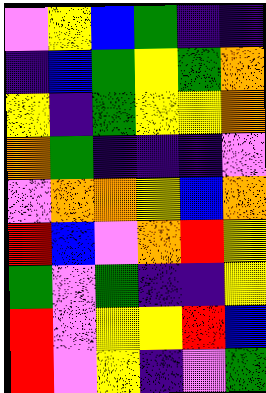[["violet", "yellow", "blue", "green", "indigo", "indigo"], ["indigo", "blue", "green", "yellow", "green", "orange"], ["yellow", "indigo", "green", "yellow", "yellow", "orange"], ["orange", "green", "indigo", "indigo", "indigo", "violet"], ["violet", "orange", "orange", "yellow", "blue", "orange"], ["red", "blue", "violet", "orange", "red", "yellow"], ["green", "violet", "green", "indigo", "indigo", "yellow"], ["red", "violet", "yellow", "yellow", "red", "blue"], ["red", "violet", "yellow", "indigo", "violet", "green"]]